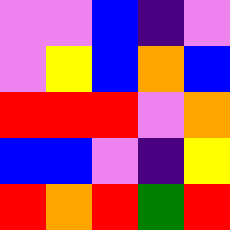[["violet", "violet", "blue", "indigo", "violet"], ["violet", "yellow", "blue", "orange", "blue"], ["red", "red", "red", "violet", "orange"], ["blue", "blue", "violet", "indigo", "yellow"], ["red", "orange", "red", "green", "red"]]